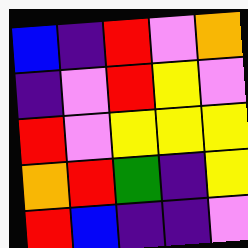[["blue", "indigo", "red", "violet", "orange"], ["indigo", "violet", "red", "yellow", "violet"], ["red", "violet", "yellow", "yellow", "yellow"], ["orange", "red", "green", "indigo", "yellow"], ["red", "blue", "indigo", "indigo", "violet"]]